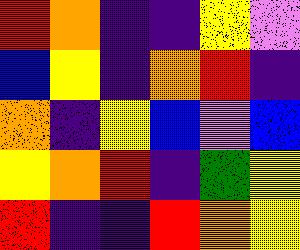[["red", "orange", "indigo", "indigo", "yellow", "violet"], ["blue", "yellow", "indigo", "orange", "red", "indigo"], ["orange", "indigo", "yellow", "blue", "violet", "blue"], ["yellow", "orange", "red", "indigo", "green", "yellow"], ["red", "indigo", "indigo", "red", "orange", "yellow"]]